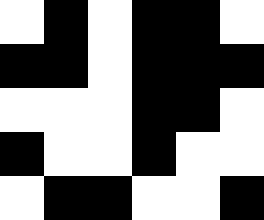[["white", "black", "white", "black", "black", "white"], ["black", "black", "white", "black", "black", "black"], ["white", "white", "white", "black", "black", "white"], ["black", "white", "white", "black", "white", "white"], ["white", "black", "black", "white", "white", "black"]]